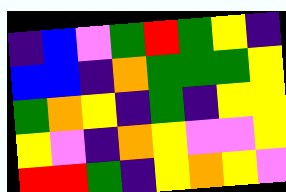[["indigo", "blue", "violet", "green", "red", "green", "yellow", "indigo"], ["blue", "blue", "indigo", "orange", "green", "green", "green", "yellow"], ["green", "orange", "yellow", "indigo", "green", "indigo", "yellow", "yellow"], ["yellow", "violet", "indigo", "orange", "yellow", "violet", "violet", "yellow"], ["red", "red", "green", "indigo", "yellow", "orange", "yellow", "violet"]]